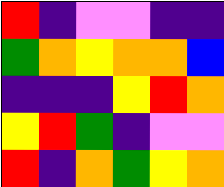[["red", "indigo", "violet", "violet", "indigo", "indigo"], ["green", "orange", "yellow", "orange", "orange", "blue"], ["indigo", "indigo", "indigo", "yellow", "red", "orange"], ["yellow", "red", "green", "indigo", "violet", "violet"], ["red", "indigo", "orange", "green", "yellow", "orange"]]